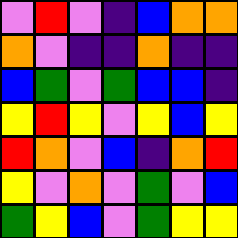[["violet", "red", "violet", "indigo", "blue", "orange", "orange"], ["orange", "violet", "indigo", "indigo", "orange", "indigo", "indigo"], ["blue", "green", "violet", "green", "blue", "blue", "indigo"], ["yellow", "red", "yellow", "violet", "yellow", "blue", "yellow"], ["red", "orange", "violet", "blue", "indigo", "orange", "red"], ["yellow", "violet", "orange", "violet", "green", "violet", "blue"], ["green", "yellow", "blue", "violet", "green", "yellow", "yellow"]]